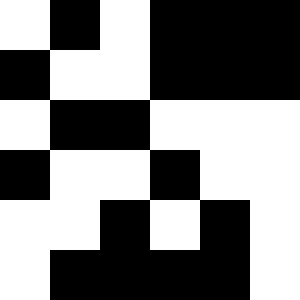[["white", "black", "white", "black", "black", "black"], ["black", "white", "white", "black", "black", "black"], ["white", "black", "black", "white", "white", "white"], ["black", "white", "white", "black", "white", "white"], ["white", "white", "black", "white", "black", "white"], ["white", "black", "black", "black", "black", "white"]]